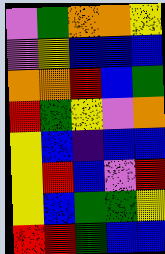[["violet", "green", "orange", "orange", "yellow"], ["violet", "yellow", "blue", "blue", "blue"], ["orange", "orange", "red", "blue", "green"], ["red", "green", "yellow", "violet", "orange"], ["yellow", "blue", "indigo", "blue", "blue"], ["yellow", "red", "blue", "violet", "red"], ["yellow", "blue", "green", "green", "yellow"], ["red", "red", "green", "blue", "blue"]]